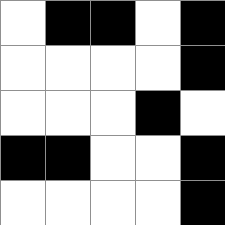[["white", "black", "black", "white", "black"], ["white", "white", "white", "white", "black"], ["white", "white", "white", "black", "white"], ["black", "black", "white", "white", "black"], ["white", "white", "white", "white", "black"]]